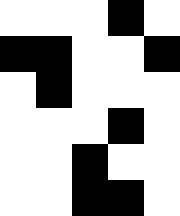[["white", "white", "white", "black", "white"], ["black", "black", "white", "white", "black"], ["white", "black", "white", "white", "white"], ["white", "white", "white", "black", "white"], ["white", "white", "black", "white", "white"], ["white", "white", "black", "black", "white"]]